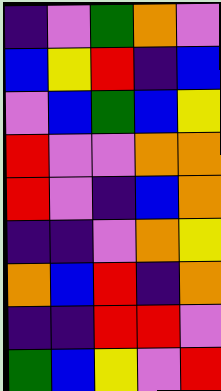[["indigo", "violet", "green", "orange", "violet"], ["blue", "yellow", "red", "indigo", "blue"], ["violet", "blue", "green", "blue", "yellow"], ["red", "violet", "violet", "orange", "orange"], ["red", "violet", "indigo", "blue", "orange"], ["indigo", "indigo", "violet", "orange", "yellow"], ["orange", "blue", "red", "indigo", "orange"], ["indigo", "indigo", "red", "red", "violet"], ["green", "blue", "yellow", "violet", "red"]]